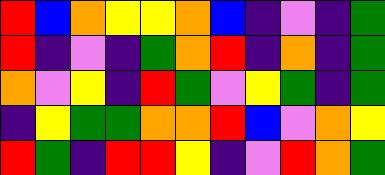[["red", "blue", "orange", "yellow", "yellow", "orange", "blue", "indigo", "violet", "indigo", "green"], ["red", "indigo", "violet", "indigo", "green", "orange", "red", "indigo", "orange", "indigo", "green"], ["orange", "violet", "yellow", "indigo", "red", "green", "violet", "yellow", "green", "indigo", "green"], ["indigo", "yellow", "green", "green", "orange", "orange", "red", "blue", "violet", "orange", "yellow"], ["red", "green", "indigo", "red", "red", "yellow", "indigo", "violet", "red", "orange", "green"]]